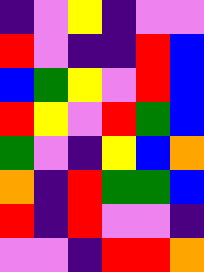[["indigo", "violet", "yellow", "indigo", "violet", "violet"], ["red", "violet", "indigo", "indigo", "red", "blue"], ["blue", "green", "yellow", "violet", "red", "blue"], ["red", "yellow", "violet", "red", "green", "blue"], ["green", "violet", "indigo", "yellow", "blue", "orange"], ["orange", "indigo", "red", "green", "green", "blue"], ["red", "indigo", "red", "violet", "violet", "indigo"], ["violet", "violet", "indigo", "red", "red", "orange"]]